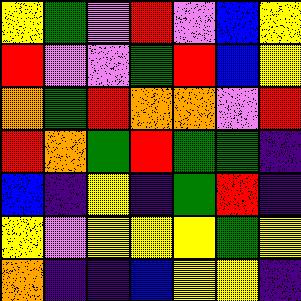[["yellow", "green", "violet", "red", "violet", "blue", "yellow"], ["red", "violet", "violet", "green", "red", "blue", "yellow"], ["orange", "green", "red", "orange", "orange", "violet", "red"], ["red", "orange", "green", "red", "green", "green", "indigo"], ["blue", "indigo", "yellow", "indigo", "green", "red", "indigo"], ["yellow", "violet", "yellow", "yellow", "yellow", "green", "yellow"], ["orange", "indigo", "indigo", "blue", "yellow", "yellow", "indigo"]]